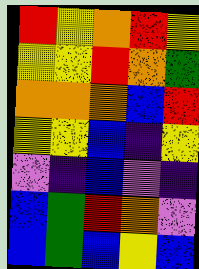[["red", "yellow", "orange", "red", "yellow"], ["yellow", "yellow", "red", "orange", "green"], ["orange", "orange", "orange", "blue", "red"], ["yellow", "yellow", "blue", "indigo", "yellow"], ["violet", "indigo", "blue", "violet", "indigo"], ["blue", "green", "red", "orange", "violet"], ["blue", "green", "blue", "yellow", "blue"]]